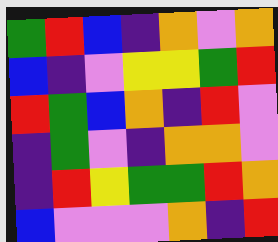[["green", "red", "blue", "indigo", "orange", "violet", "orange"], ["blue", "indigo", "violet", "yellow", "yellow", "green", "red"], ["red", "green", "blue", "orange", "indigo", "red", "violet"], ["indigo", "green", "violet", "indigo", "orange", "orange", "violet"], ["indigo", "red", "yellow", "green", "green", "red", "orange"], ["blue", "violet", "violet", "violet", "orange", "indigo", "red"]]